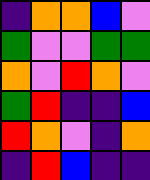[["indigo", "orange", "orange", "blue", "violet"], ["green", "violet", "violet", "green", "green"], ["orange", "violet", "red", "orange", "violet"], ["green", "red", "indigo", "indigo", "blue"], ["red", "orange", "violet", "indigo", "orange"], ["indigo", "red", "blue", "indigo", "indigo"]]